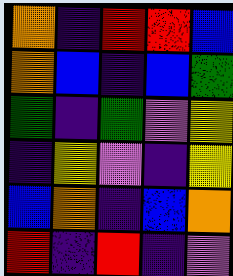[["orange", "indigo", "red", "red", "blue"], ["orange", "blue", "indigo", "blue", "green"], ["green", "indigo", "green", "violet", "yellow"], ["indigo", "yellow", "violet", "indigo", "yellow"], ["blue", "orange", "indigo", "blue", "orange"], ["red", "indigo", "red", "indigo", "violet"]]